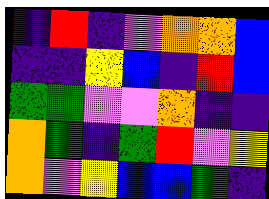[["indigo", "red", "indigo", "violet", "orange", "orange", "blue"], ["indigo", "indigo", "yellow", "blue", "indigo", "red", "blue"], ["green", "green", "violet", "violet", "orange", "indigo", "indigo"], ["orange", "green", "indigo", "green", "red", "violet", "yellow"], ["orange", "violet", "yellow", "blue", "blue", "green", "indigo"]]